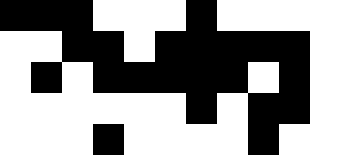[["black", "black", "black", "white", "white", "white", "black", "white", "white", "white", "white"], ["white", "white", "black", "black", "white", "black", "black", "black", "black", "black", "white"], ["white", "black", "white", "black", "black", "black", "black", "black", "white", "black", "white"], ["white", "white", "white", "white", "white", "white", "black", "white", "black", "black", "white"], ["white", "white", "white", "black", "white", "white", "white", "white", "black", "white", "white"]]